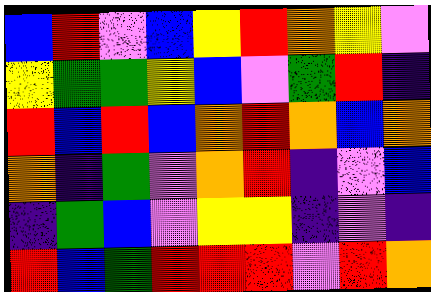[["blue", "red", "violet", "blue", "yellow", "red", "orange", "yellow", "violet"], ["yellow", "green", "green", "yellow", "blue", "violet", "green", "red", "indigo"], ["red", "blue", "red", "blue", "orange", "red", "orange", "blue", "orange"], ["orange", "indigo", "green", "violet", "orange", "red", "indigo", "violet", "blue"], ["indigo", "green", "blue", "violet", "yellow", "yellow", "indigo", "violet", "indigo"], ["red", "blue", "green", "red", "red", "red", "violet", "red", "orange"]]